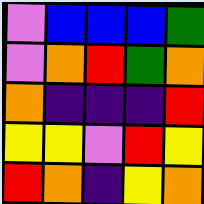[["violet", "blue", "blue", "blue", "green"], ["violet", "orange", "red", "green", "orange"], ["orange", "indigo", "indigo", "indigo", "red"], ["yellow", "yellow", "violet", "red", "yellow"], ["red", "orange", "indigo", "yellow", "orange"]]